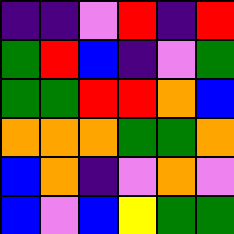[["indigo", "indigo", "violet", "red", "indigo", "red"], ["green", "red", "blue", "indigo", "violet", "green"], ["green", "green", "red", "red", "orange", "blue"], ["orange", "orange", "orange", "green", "green", "orange"], ["blue", "orange", "indigo", "violet", "orange", "violet"], ["blue", "violet", "blue", "yellow", "green", "green"]]